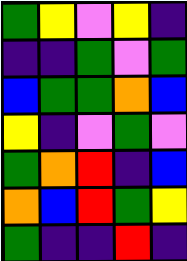[["green", "yellow", "violet", "yellow", "indigo"], ["indigo", "indigo", "green", "violet", "green"], ["blue", "green", "green", "orange", "blue"], ["yellow", "indigo", "violet", "green", "violet"], ["green", "orange", "red", "indigo", "blue"], ["orange", "blue", "red", "green", "yellow"], ["green", "indigo", "indigo", "red", "indigo"]]